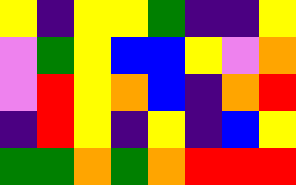[["yellow", "indigo", "yellow", "yellow", "green", "indigo", "indigo", "yellow"], ["violet", "green", "yellow", "blue", "blue", "yellow", "violet", "orange"], ["violet", "red", "yellow", "orange", "blue", "indigo", "orange", "red"], ["indigo", "red", "yellow", "indigo", "yellow", "indigo", "blue", "yellow"], ["green", "green", "orange", "green", "orange", "red", "red", "red"]]